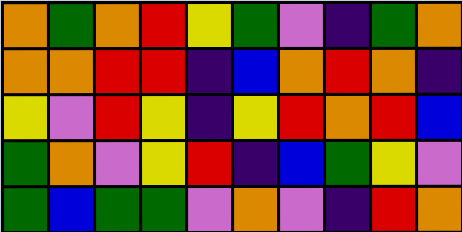[["orange", "green", "orange", "red", "yellow", "green", "violet", "indigo", "green", "orange"], ["orange", "orange", "red", "red", "indigo", "blue", "orange", "red", "orange", "indigo"], ["yellow", "violet", "red", "yellow", "indigo", "yellow", "red", "orange", "red", "blue"], ["green", "orange", "violet", "yellow", "red", "indigo", "blue", "green", "yellow", "violet"], ["green", "blue", "green", "green", "violet", "orange", "violet", "indigo", "red", "orange"]]